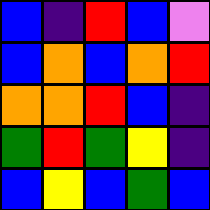[["blue", "indigo", "red", "blue", "violet"], ["blue", "orange", "blue", "orange", "red"], ["orange", "orange", "red", "blue", "indigo"], ["green", "red", "green", "yellow", "indigo"], ["blue", "yellow", "blue", "green", "blue"]]